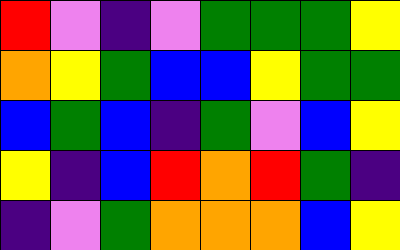[["red", "violet", "indigo", "violet", "green", "green", "green", "yellow"], ["orange", "yellow", "green", "blue", "blue", "yellow", "green", "green"], ["blue", "green", "blue", "indigo", "green", "violet", "blue", "yellow"], ["yellow", "indigo", "blue", "red", "orange", "red", "green", "indigo"], ["indigo", "violet", "green", "orange", "orange", "orange", "blue", "yellow"]]